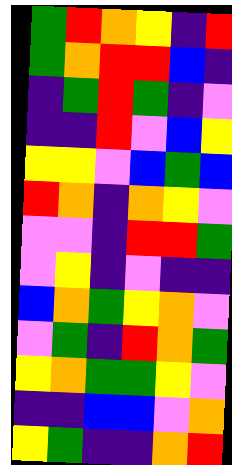[["green", "red", "orange", "yellow", "indigo", "red"], ["green", "orange", "red", "red", "blue", "indigo"], ["indigo", "green", "red", "green", "indigo", "violet"], ["indigo", "indigo", "red", "violet", "blue", "yellow"], ["yellow", "yellow", "violet", "blue", "green", "blue"], ["red", "orange", "indigo", "orange", "yellow", "violet"], ["violet", "violet", "indigo", "red", "red", "green"], ["violet", "yellow", "indigo", "violet", "indigo", "indigo"], ["blue", "orange", "green", "yellow", "orange", "violet"], ["violet", "green", "indigo", "red", "orange", "green"], ["yellow", "orange", "green", "green", "yellow", "violet"], ["indigo", "indigo", "blue", "blue", "violet", "orange"], ["yellow", "green", "indigo", "indigo", "orange", "red"]]